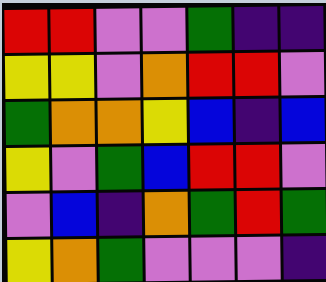[["red", "red", "violet", "violet", "green", "indigo", "indigo"], ["yellow", "yellow", "violet", "orange", "red", "red", "violet"], ["green", "orange", "orange", "yellow", "blue", "indigo", "blue"], ["yellow", "violet", "green", "blue", "red", "red", "violet"], ["violet", "blue", "indigo", "orange", "green", "red", "green"], ["yellow", "orange", "green", "violet", "violet", "violet", "indigo"]]